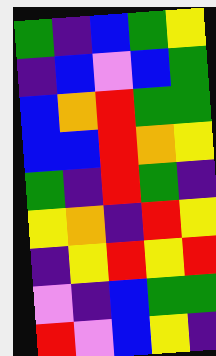[["green", "indigo", "blue", "green", "yellow"], ["indigo", "blue", "violet", "blue", "green"], ["blue", "orange", "red", "green", "green"], ["blue", "blue", "red", "orange", "yellow"], ["green", "indigo", "red", "green", "indigo"], ["yellow", "orange", "indigo", "red", "yellow"], ["indigo", "yellow", "red", "yellow", "red"], ["violet", "indigo", "blue", "green", "green"], ["red", "violet", "blue", "yellow", "indigo"]]